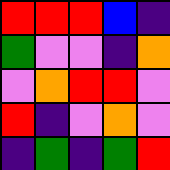[["red", "red", "red", "blue", "indigo"], ["green", "violet", "violet", "indigo", "orange"], ["violet", "orange", "red", "red", "violet"], ["red", "indigo", "violet", "orange", "violet"], ["indigo", "green", "indigo", "green", "red"]]